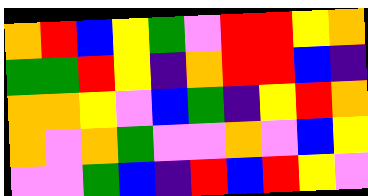[["orange", "red", "blue", "yellow", "green", "violet", "red", "red", "yellow", "orange"], ["green", "green", "red", "yellow", "indigo", "orange", "red", "red", "blue", "indigo"], ["orange", "orange", "yellow", "violet", "blue", "green", "indigo", "yellow", "red", "orange"], ["orange", "violet", "orange", "green", "violet", "violet", "orange", "violet", "blue", "yellow"], ["violet", "violet", "green", "blue", "indigo", "red", "blue", "red", "yellow", "violet"]]